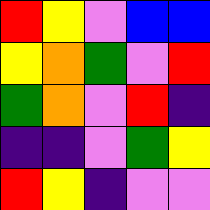[["red", "yellow", "violet", "blue", "blue"], ["yellow", "orange", "green", "violet", "red"], ["green", "orange", "violet", "red", "indigo"], ["indigo", "indigo", "violet", "green", "yellow"], ["red", "yellow", "indigo", "violet", "violet"]]